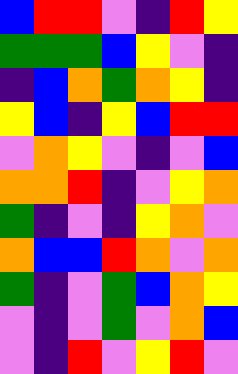[["blue", "red", "red", "violet", "indigo", "red", "yellow"], ["green", "green", "green", "blue", "yellow", "violet", "indigo"], ["indigo", "blue", "orange", "green", "orange", "yellow", "indigo"], ["yellow", "blue", "indigo", "yellow", "blue", "red", "red"], ["violet", "orange", "yellow", "violet", "indigo", "violet", "blue"], ["orange", "orange", "red", "indigo", "violet", "yellow", "orange"], ["green", "indigo", "violet", "indigo", "yellow", "orange", "violet"], ["orange", "blue", "blue", "red", "orange", "violet", "orange"], ["green", "indigo", "violet", "green", "blue", "orange", "yellow"], ["violet", "indigo", "violet", "green", "violet", "orange", "blue"], ["violet", "indigo", "red", "violet", "yellow", "red", "violet"]]